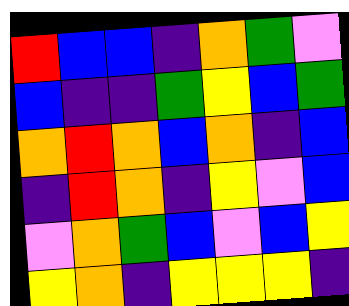[["red", "blue", "blue", "indigo", "orange", "green", "violet"], ["blue", "indigo", "indigo", "green", "yellow", "blue", "green"], ["orange", "red", "orange", "blue", "orange", "indigo", "blue"], ["indigo", "red", "orange", "indigo", "yellow", "violet", "blue"], ["violet", "orange", "green", "blue", "violet", "blue", "yellow"], ["yellow", "orange", "indigo", "yellow", "yellow", "yellow", "indigo"]]